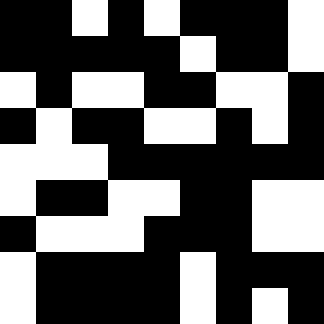[["black", "black", "white", "black", "white", "black", "black", "black", "white"], ["black", "black", "black", "black", "black", "white", "black", "black", "white"], ["white", "black", "white", "white", "black", "black", "white", "white", "black"], ["black", "white", "black", "black", "white", "white", "black", "white", "black"], ["white", "white", "white", "black", "black", "black", "black", "black", "black"], ["white", "black", "black", "white", "white", "black", "black", "white", "white"], ["black", "white", "white", "white", "black", "black", "black", "white", "white"], ["white", "black", "black", "black", "black", "white", "black", "black", "black"], ["white", "black", "black", "black", "black", "white", "black", "white", "black"]]